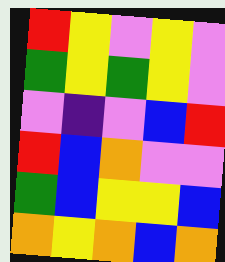[["red", "yellow", "violet", "yellow", "violet"], ["green", "yellow", "green", "yellow", "violet"], ["violet", "indigo", "violet", "blue", "red"], ["red", "blue", "orange", "violet", "violet"], ["green", "blue", "yellow", "yellow", "blue"], ["orange", "yellow", "orange", "blue", "orange"]]